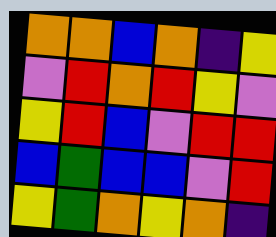[["orange", "orange", "blue", "orange", "indigo", "yellow"], ["violet", "red", "orange", "red", "yellow", "violet"], ["yellow", "red", "blue", "violet", "red", "red"], ["blue", "green", "blue", "blue", "violet", "red"], ["yellow", "green", "orange", "yellow", "orange", "indigo"]]